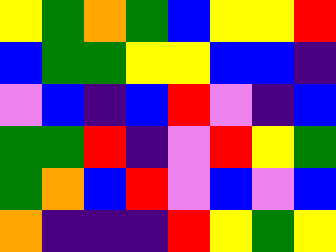[["yellow", "green", "orange", "green", "blue", "yellow", "yellow", "red"], ["blue", "green", "green", "yellow", "yellow", "blue", "blue", "indigo"], ["violet", "blue", "indigo", "blue", "red", "violet", "indigo", "blue"], ["green", "green", "red", "indigo", "violet", "red", "yellow", "green"], ["green", "orange", "blue", "red", "violet", "blue", "violet", "blue"], ["orange", "indigo", "indigo", "indigo", "red", "yellow", "green", "yellow"]]